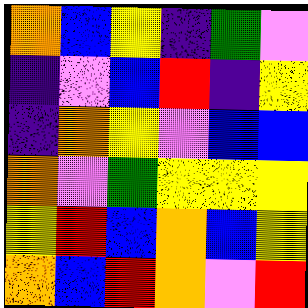[["orange", "blue", "yellow", "indigo", "green", "violet"], ["indigo", "violet", "blue", "red", "indigo", "yellow"], ["indigo", "orange", "yellow", "violet", "blue", "blue"], ["orange", "violet", "green", "yellow", "yellow", "yellow"], ["yellow", "red", "blue", "orange", "blue", "yellow"], ["orange", "blue", "red", "orange", "violet", "red"]]